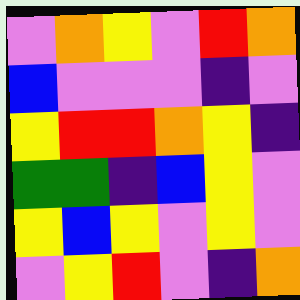[["violet", "orange", "yellow", "violet", "red", "orange"], ["blue", "violet", "violet", "violet", "indigo", "violet"], ["yellow", "red", "red", "orange", "yellow", "indigo"], ["green", "green", "indigo", "blue", "yellow", "violet"], ["yellow", "blue", "yellow", "violet", "yellow", "violet"], ["violet", "yellow", "red", "violet", "indigo", "orange"]]